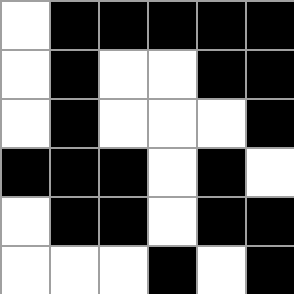[["white", "black", "black", "black", "black", "black"], ["white", "black", "white", "white", "black", "black"], ["white", "black", "white", "white", "white", "black"], ["black", "black", "black", "white", "black", "white"], ["white", "black", "black", "white", "black", "black"], ["white", "white", "white", "black", "white", "black"]]